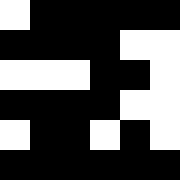[["white", "black", "black", "black", "black", "black"], ["black", "black", "black", "black", "white", "white"], ["white", "white", "white", "black", "black", "white"], ["black", "black", "black", "black", "white", "white"], ["white", "black", "black", "white", "black", "white"], ["black", "black", "black", "black", "black", "black"]]